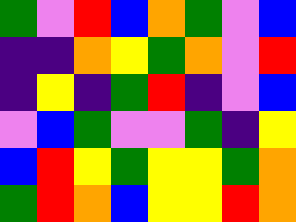[["green", "violet", "red", "blue", "orange", "green", "violet", "blue"], ["indigo", "indigo", "orange", "yellow", "green", "orange", "violet", "red"], ["indigo", "yellow", "indigo", "green", "red", "indigo", "violet", "blue"], ["violet", "blue", "green", "violet", "violet", "green", "indigo", "yellow"], ["blue", "red", "yellow", "green", "yellow", "yellow", "green", "orange"], ["green", "red", "orange", "blue", "yellow", "yellow", "red", "orange"]]